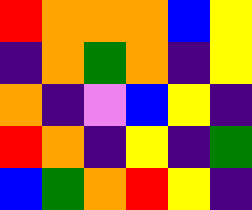[["red", "orange", "orange", "orange", "blue", "yellow"], ["indigo", "orange", "green", "orange", "indigo", "yellow"], ["orange", "indigo", "violet", "blue", "yellow", "indigo"], ["red", "orange", "indigo", "yellow", "indigo", "green"], ["blue", "green", "orange", "red", "yellow", "indigo"]]